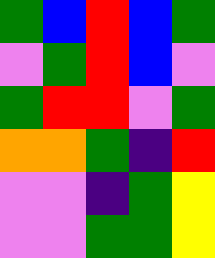[["green", "blue", "red", "blue", "green"], ["violet", "green", "red", "blue", "violet"], ["green", "red", "red", "violet", "green"], ["orange", "orange", "green", "indigo", "red"], ["violet", "violet", "indigo", "green", "yellow"], ["violet", "violet", "green", "green", "yellow"]]